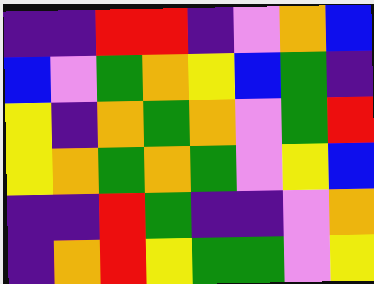[["indigo", "indigo", "red", "red", "indigo", "violet", "orange", "blue"], ["blue", "violet", "green", "orange", "yellow", "blue", "green", "indigo"], ["yellow", "indigo", "orange", "green", "orange", "violet", "green", "red"], ["yellow", "orange", "green", "orange", "green", "violet", "yellow", "blue"], ["indigo", "indigo", "red", "green", "indigo", "indigo", "violet", "orange"], ["indigo", "orange", "red", "yellow", "green", "green", "violet", "yellow"]]